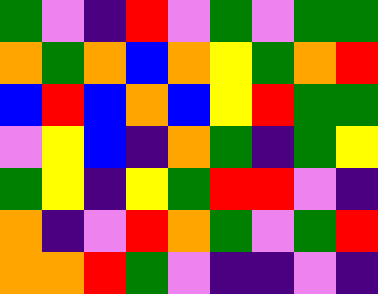[["green", "violet", "indigo", "red", "violet", "green", "violet", "green", "green"], ["orange", "green", "orange", "blue", "orange", "yellow", "green", "orange", "red"], ["blue", "red", "blue", "orange", "blue", "yellow", "red", "green", "green"], ["violet", "yellow", "blue", "indigo", "orange", "green", "indigo", "green", "yellow"], ["green", "yellow", "indigo", "yellow", "green", "red", "red", "violet", "indigo"], ["orange", "indigo", "violet", "red", "orange", "green", "violet", "green", "red"], ["orange", "orange", "red", "green", "violet", "indigo", "indigo", "violet", "indigo"]]